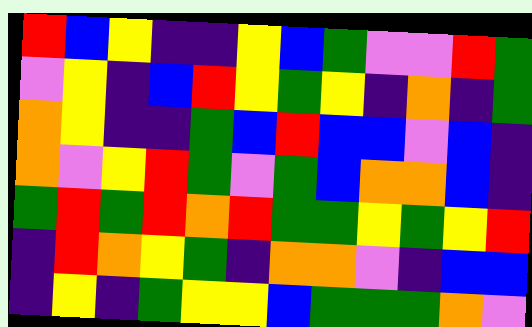[["red", "blue", "yellow", "indigo", "indigo", "yellow", "blue", "green", "violet", "violet", "red", "green"], ["violet", "yellow", "indigo", "blue", "red", "yellow", "green", "yellow", "indigo", "orange", "indigo", "green"], ["orange", "yellow", "indigo", "indigo", "green", "blue", "red", "blue", "blue", "violet", "blue", "indigo"], ["orange", "violet", "yellow", "red", "green", "violet", "green", "blue", "orange", "orange", "blue", "indigo"], ["green", "red", "green", "red", "orange", "red", "green", "green", "yellow", "green", "yellow", "red"], ["indigo", "red", "orange", "yellow", "green", "indigo", "orange", "orange", "violet", "indigo", "blue", "blue"], ["indigo", "yellow", "indigo", "green", "yellow", "yellow", "blue", "green", "green", "green", "orange", "violet"]]